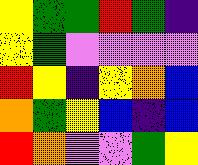[["yellow", "green", "green", "red", "green", "indigo"], ["yellow", "green", "violet", "violet", "violet", "violet"], ["red", "yellow", "indigo", "yellow", "orange", "blue"], ["orange", "green", "yellow", "blue", "indigo", "blue"], ["red", "orange", "violet", "violet", "green", "yellow"]]